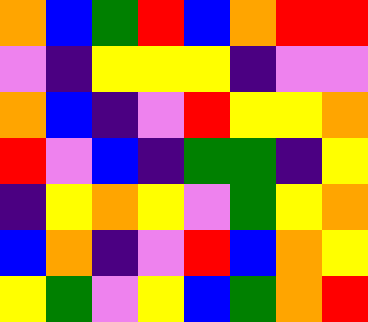[["orange", "blue", "green", "red", "blue", "orange", "red", "red"], ["violet", "indigo", "yellow", "yellow", "yellow", "indigo", "violet", "violet"], ["orange", "blue", "indigo", "violet", "red", "yellow", "yellow", "orange"], ["red", "violet", "blue", "indigo", "green", "green", "indigo", "yellow"], ["indigo", "yellow", "orange", "yellow", "violet", "green", "yellow", "orange"], ["blue", "orange", "indigo", "violet", "red", "blue", "orange", "yellow"], ["yellow", "green", "violet", "yellow", "blue", "green", "orange", "red"]]